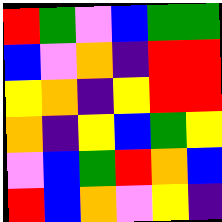[["red", "green", "violet", "blue", "green", "green"], ["blue", "violet", "orange", "indigo", "red", "red"], ["yellow", "orange", "indigo", "yellow", "red", "red"], ["orange", "indigo", "yellow", "blue", "green", "yellow"], ["violet", "blue", "green", "red", "orange", "blue"], ["red", "blue", "orange", "violet", "yellow", "indigo"]]